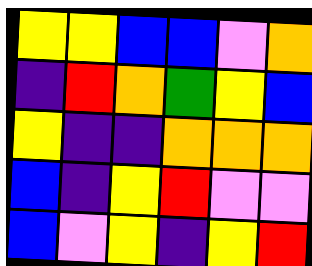[["yellow", "yellow", "blue", "blue", "violet", "orange"], ["indigo", "red", "orange", "green", "yellow", "blue"], ["yellow", "indigo", "indigo", "orange", "orange", "orange"], ["blue", "indigo", "yellow", "red", "violet", "violet"], ["blue", "violet", "yellow", "indigo", "yellow", "red"]]